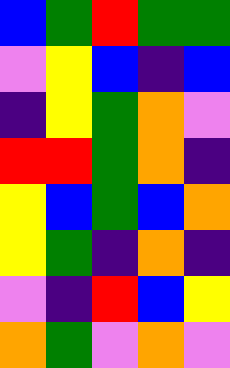[["blue", "green", "red", "green", "green"], ["violet", "yellow", "blue", "indigo", "blue"], ["indigo", "yellow", "green", "orange", "violet"], ["red", "red", "green", "orange", "indigo"], ["yellow", "blue", "green", "blue", "orange"], ["yellow", "green", "indigo", "orange", "indigo"], ["violet", "indigo", "red", "blue", "yellow"], ["orange", "green", "violet", "orange", "violet"]]